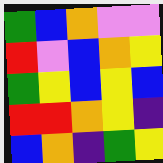[["green", "blue", "orange", "violet", "violet"], ["red", "violet", "blue", "orange", "yellow"], ["green", "yellow", "blue", "yellow", "blue"], ["red", "red", "orange", "yellow", "indigo"], ["blue", "orange", "indigo", "green", "yellow"]]